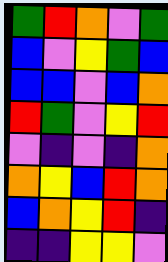[["green", "red", "orange", "violet", "green"], ["blue", "violet", "yellow", "green", "blue"], ["blue", "blue", "violet", "blue", "orange"], ["red", "green", "violet", "yellow", "red"], ["violet", "indigo", "violet", "indigo", "orange"], ["orange", "yellow", "blue", "red", "orange"], ["blue", "orange", "yellow", "red", "indigo"], ["indigo", "indigo", "yellow", "yellow", "violet"]]